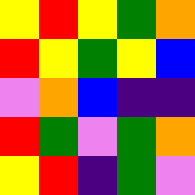[["yellow", "red", "yellow", "green", "orange"], ["red", "yellow", "green", "yellow", "blue"], ["violet", "orange", "blue", "indigo", "indigo"], ["red", "green", "violet", "green", "orange"], ["yellow", "red", "indigo", "green", "violet"]]